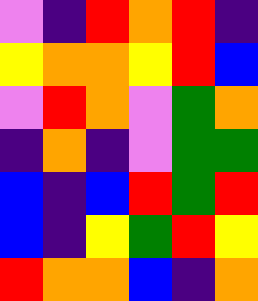[["violet", "indigo", "red", "orange", "red", "indigo"], ["yellow", "orange", "orange", "yellow", "red", "blue"], ["violet", "red", "orange", "violet", "green", "orange"], ["indigo", "orange", "indigo", "violet", "green", "green"], ["blue", "indigo", "blue", "red", "green", "red"], ["blue", "indigo", "yellow", "green", "red", "yellow"], ["red", "orange", "orange", "blue", "indigo", "orange"]]